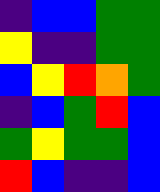[["indigo", "blue", "blue", "green", "green"], ["yellow", "indigo", "indigo", "green", "green"], ["blue", "yellow", "red", "orange", "green"], ["indigo", "blue", "green", "red", "blue"], ["green", "yellow", "green", "green", "blue"], ["red", "blue", "indigo", "indigo", "blue"]]